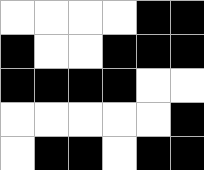[["white", "white", "white", "white", "black", "black"], ["black", "white", "white", "black", "black", "black"], ["black", "black", "black", "black", "white", "white"], ["white", "white", "white", "white", "white", "black"], ["white", "black", "black", "white", "black", "black"]]